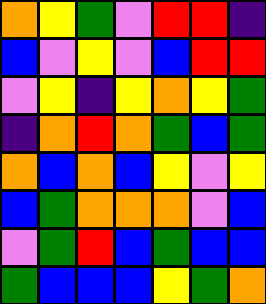[["orange", "yellow", "green", "violet", "red", "red", "indigo"], ["blue", "violet", "yellow", "violet", "blue", "red", "red"], ["violet", "yellow", "indigo", "yellow", "orange", "yellow", "green"], ["indigo", "orange", "red", "orange", "green", "blue", "green"], ["orange", "blue", "orange", "blue", "yellow", "violet", "yellow"], ["blue", "green", "orange", "orange", "orange", "violet", "blue"], ["violet", "green", "red", "blue", "green", "blue", "blue"], ["green", "blue", "blue", "blue", "yellow", "green", "orange"]]